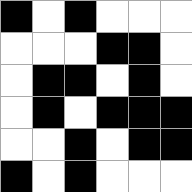[["black", "white", "black", "white", "white", "white"], ["white", "white", "white", "black", "black", "white"], ["white", "black", "black", "white", "black", "white"], ["white", "black", "white", "black", "black", "black"], ["white", "white", "black", "white", "black", "black"], ["black", "white", "black", "white", "white", "white"]]